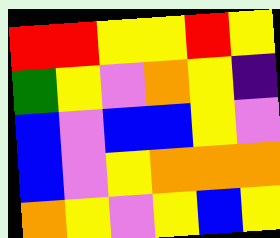[["red", "red", "yellow", "yellow", "red", "yellow"], ["green", "yellow", "violet", "orange", "yellow", "indigo"], ["blue", "violet", "blue", "blue", "yellow", "violet"], ["blue", "violet", "yellow", "orange", "orange", "orange"], ["orange", "yellow", "violet", "yellow", "blue", "yellow"]]